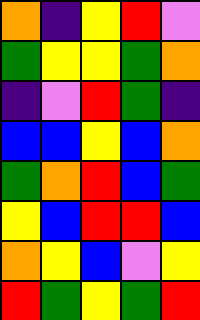[["orange", "indigo", "yellow", "red", "violet"], ["green", "yellow", "yellow", "green", "orange"], ["indigo", "violet", "red", "green", "indigo"], ["blue", "blue", "yellow", "blue", "orange"], ["green", "orange", "red", "blue", "green"], ["yellow", "blue", "red", "red", "blue"], ["orange", "yellow", "blue", "violet", "yellow"], ["red", "green", "yellow", "green", "red"]]